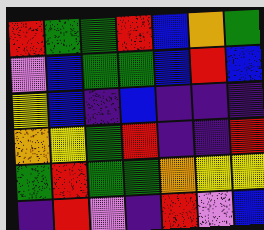[["red", "green", "green", "red", "blue", "orange", "green"], ["violet", "blue", "green", "green", "blue", "red", "blue"], ["yellow", "blue", "indigo", "blue", "indigo", "indigo", "indigo"], ["orange", "yellow", "green", "red", "indigo", "indigo", "red"], ["green", "red", "green", "green", "orange", "yellow", "yellow"], ["indigo", "red", "violet", "indigo", "red", "violet", "blue"]]